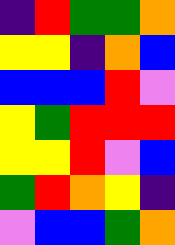[["indigo", "red", "green", "green", "orange"], ["yellow", "yellow", "indigo", "orange", "blue"], ["blue", "blue", "blue", "red", "violet"], ["yellow", "green", "red", "red", "red"], ["yellow", "yellow", "red", "violet", "blue"], ["green", "red", "orange", "yellow", "indigo"], ["violet", "blue", "blue", "green", "orange"]]